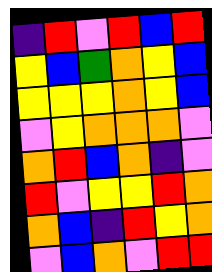[["indigo", "red", "violet", "red", "blue", "red"], ["yellow", "blue", "green", "orange", "yellow", "blue"], ["yellow", "yellow", "yellow", "orange", "yellow", "blue"], ["violet", "yellow", "orange", "orange", "orange", "violet"], ["orange", "red", "blue", "orange", "indigo", "violet"], ["red", "violet", "yellow", "yellow", "red", "orange"], ["orange", "blue", "indigo", "red", "yellow", "orange"], ["violet", "blue", "orange", "violet", "red", "red"]]